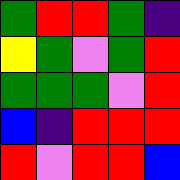[["green", "red", "red", "green", "indigo"], ["yellow", "green", "violet", "green", "red"], ["green", "green", "green", "violet", "red"], ["blue", "indigo", "red", "red", "red"], ["red", "violet", "red", "red", "blue"]]